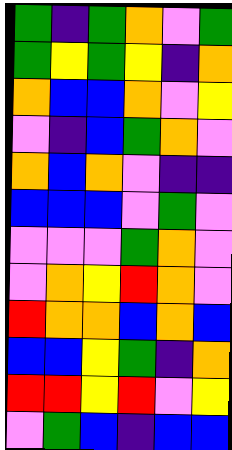[["green", "indigo", "green", "orange", "violet", "green"], ["green", "yellow", "green", "yellow", "indigo", "orange"], ["orange", "blue", "blue", "orange", "violet", "yellow"], ["violet", "indigo", "blue", "green", "orange", "violet"], ["orange", "blue", "orange", "violet", "indigo", "indigo"], ["blue", "blue", "blue", "violet", "green", "violet"], ["violet", "violet", "violet", "green", "orange", "violet"], ["violet", "orange", "yellow", "red", "orange", "violet"], ["red", "orange", "orange", "blue", "orange", "blue"], ["blue", "blue", "yellow", "green", "indigo", "orange"], ["red", "red", "yellow", "red", "violet", "yellow"], ["violet", "green", "blue", "indigo", "blue", "blue"]]